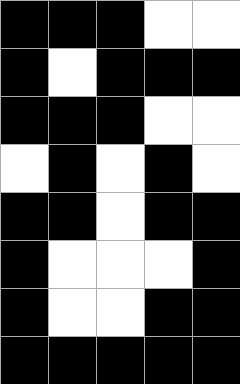[["black", "black", "black", "white", "white"], ["black", "white", "black", "black", "black"], ["black", "black", "black", "white", "white"], ["white", "black", "white", "black", "white"], ["black", "black", "white", "black", "black"], ["black", "white", "white", "white", "black"], ["black", "white", "white", "black", "black"], ["black", "black", "black", "black", "black"]]